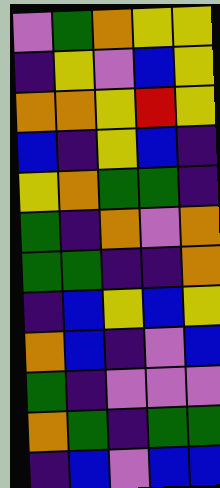[["violet", "green", "orange", "yellow", "yellow"], ["indigo", "yellow", "violet", "blue", "yellow"], ["orange", "orange", "yellow", "red", "yellow"], ["blue", "indigo", "yellow", "blue", "indigo"], ["yellow", "orange", "green", "green", "indigo"], ["green", "indigo", "orange", "violet", "orange"], ["green", "green", "indigo", "indigo", "orange"], ["indigo", "blue", "yellow", "blue", "yellow"], ["orange", "blue", "indigo", "violet", "blue"], ["green", "indigo", "violet", "violet", "violet"], ["orange", "green", "indigo", "green", "green"], ["indigo", "blue", "violet", "blue", "blue"]]